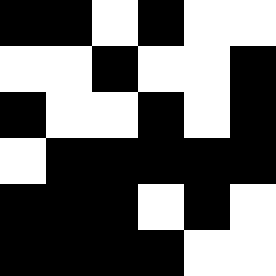[["black", "black", "white", "black", "white", "white"], ["white", "white", "black", "white", "white", "black"], ["black", "white", "white", "black", "white", "black"], ["white", "black", "black", "black", "black", "black"], ["black", "black", "black", "white", "black", "white"], ["black", "black", "black", "black", "white", "white"]]